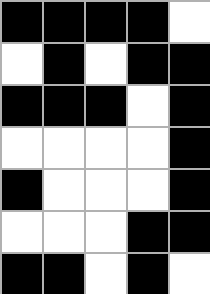[["black", "black", "black", "black", "white"], ["white", "black", "white", "black", "black"], ["black", "black", "black", "white", "black"], ["white", "white", "white", "white", "black"], ["black", "white", "white", "white", "black"], ["white", "white", "white", "black", "black"], ["black", "black", "white", "black", "white"]]